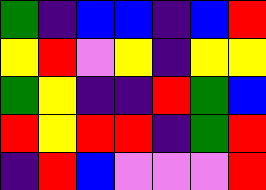[["green", "indigo", "blue", "blue", "indigo", "blue", "red"], ["yellow", "red", "violet", "yellow", "indigo", "yellow", "yellow"], ["green", "yellow", "indigo", "indigo", "red", "green", "blue"], ["red", "yellow", "red", "red", "indigo", "green", "red"], ["indigo", "red", "blue", "violet", "violet", "violet", "red"]]